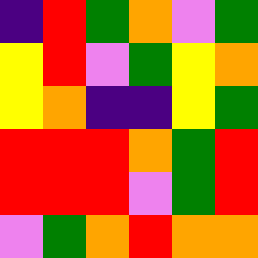[["indigo", "red", "green", "orange", "violet", "green"], ["yellow", "red", "violet", "green", "yellow", "orange"], ["yellow", "orange", "indigo", "indigo", "yellow", "green"], ["red", "red", "red", "orange", "green", "red"], ["red", "red", "red", "violet", "green", "red"], ["violet", "green", "orange", "red", "orange", "orange"]]